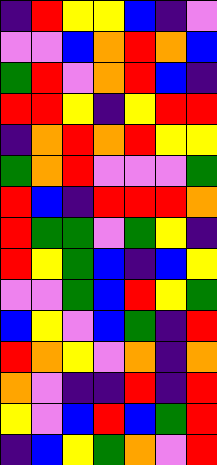[["indigo", "red", "yellow", "yellow", "blue", "indigo", "violet"], ["violet", "violet", "blue", "orange", "red", "orange", "blue"], ["green", "red", "violet", "orange", "red", "blue", "indigo"], ["red", "red", "yellow", "indigo", "yellow", "red", "red"], ["indigo", "orange", "red", "orange", "red", "yellow", "yellow"], ["green", "orange", "red", "violet", "violet", "violet", "green"], ["red", "blue", "indigo", "red", "red", "red", "orange"], ["red", "green", "green", "violet", "green", "yellow", "indigo"], ["red", "yellow", "green", "blue", "indigo", "blue", "yellow"], ["violet", "violet", "green", "blue", "red", "yellow", "green"], ["blue", "yellow", "violet", "blue", "green", "indigo", "red"], ["red", "orange", "yellow", "violet", "orange", "indigo", "orange"], ["orange", "violet", "indigo", "indigo", "red", "indigo", "red"], ["yellow", "violet", "blue", "red", "blue", "green", "red"], ["indigo", "blue", "yellow", "green", "orange", "violet", "red"]]